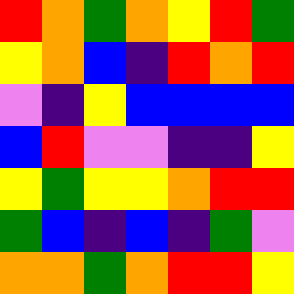[["red", "orange", "green", "orange", "yellow", "red", "green"], ["yellow", "orange", "blue", "indigo", "red", "orange", "red"], ["violet", "indigo", "yellow", "blue", "blue", "blue", "blue"], ["blue", "red", "violet", "violet", "indigo", "indigo", "yellow"], ["yellow", "green", "yellow", "yellow", "orange", "red", "red"], ["green", "blue", "indigo", "blue", "indigo", "green", "violet"], ["orange", "orange", "green", "orange", "red", "red", "yellow"]]